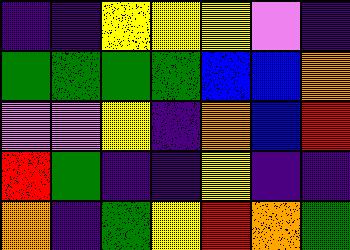[["indigo", "indigo", "yellow", "yellow", "yellow", "violet", "indigo"], ["green", "green", "green", "green", "blue", "blue", "orange"], ["violet", "violet", "yellow", "indigo", "orange", "blue", "red"], ["red", "green", "indigo", "indigo", "yellow", "indigo", "indigo"], ["orange", "indigo", "green", "yellow", "red", "orange", "green"]]